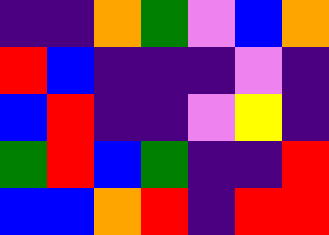[["indigo", "indigo", "orange", "green", "violet", "blue", "orange"], ["red", "blue", "indigo", "indigo", "indigo", "violet", "indigo"], ["blue", "red", "indigo", "indigo", "violet", "yellow", "indigo"], ["green", "red", "blue", "green", "indigo", "indigo", "red"], ["blue", "blue", "orange", "red", "indigo", "red", "red"]]